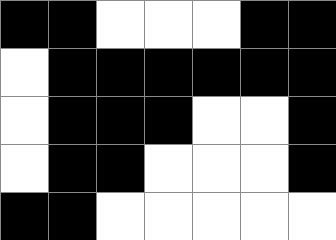[["black", "black", "white", "white", "white", "black", "black"], ["white", "black", "black", "black", "black", "black", "black"], ["white", "black", "black", "black", "white", "white", "black"], ["white", "black", "black", "white", "white", "white", "black"], ["black", "black", "white", "white", "white", "white", "white"]]